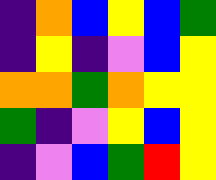[["indigo", "orange", "blue", "yellow", "blue", "green"], ["indigo", "yellow", "indigo", "violet", "blue", "yellow"], ["orange", "orange", "green", "orange", "yellow", "yellow"], ["green", "indigo", "violet", "yellow", "blue", "yellow"], ["indigo", "violet", "blue", "green", "red", "yellow"]]